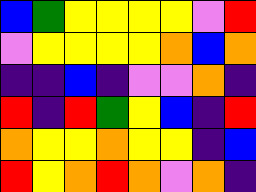[["blue", "green", "yellow", "yellow", "yellow", "yellow", "violet", "red"], ["violet", "yellow", "yellow", "yellow", "yellow", "orange", "blue", "orange"], ["indigo", "indigo", "blue", "indigo", "violet", "violet", "orange", "indigo"], ["red", "indigo", "red", "green", "yellow", "blue", "indigo", "red"], ["orange", "yellow", "yellow", "orange", "yellow", "yellow", "indigo", "blue"], ["red", "yellow", "orange", "red", "orange", "violet", "orange", "indigo"]]